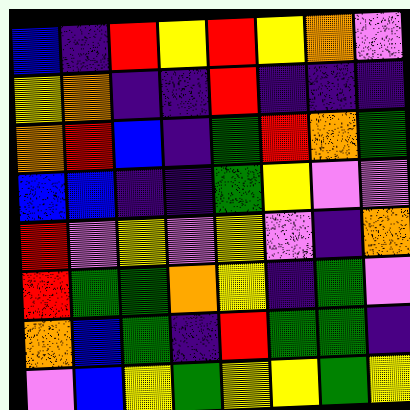[["blue", "indigo", "red", "yellow", "red", "yellow", "orange", "violet"], ["yellow", "orange", "indigo", "indigo", "red", "indigo", "indigo", "indigo"], ["orange", "red", "blue", "indigo", "green", "red", "orange", "green"], ["blue", "blue", "indigo", "indigo", "green", "yellow", "violet", "violet"], ["red", "violet", "yellow", "violet", "yellow", "violet", "indigo", "orange"], ["red", "green", "green", "orange", "yellow", "indigo", "green", "violet"], ["orange", "blue", "green", "indigo", "red", "green", "green", "indigo"], ["violet", "blue", "yellow", "green", "yellow", "yellow", "green", "yellow"]]